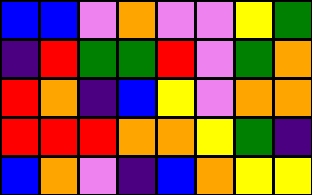[["blue", "blue", "violet", "orange", "violet", "violet", "yellow", "green"], ["indigo", "red", "green", "green", "red", "violet", "green", "orange"], ["red", "orange", "indigo", "blue", "yellow", "violet", "orange", "orange"], ["red", "red", "red", "orange", "orange", "yellow", "green", "indigo"], ["blue", "orange", "violet", "indigo", "blue", "orange", "yellow", "yellow"]]